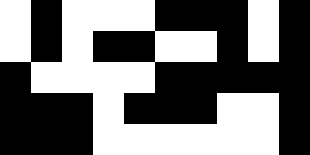[["white", "black", "white", "white", "white", "black", "black", "black", "white", "black"], ["white", "black", "white", "black", "black", "white", "white", "black", "white", "black"], ["black", "white", "white", "white", "white", "black", "black", "black", "black", "black"], ["black", "black", "black", "white", "black", "black", "black", "white", "white", "black"], ["black", "black", "black", "white", "white", "white", "white", "white", "white", "black"]]